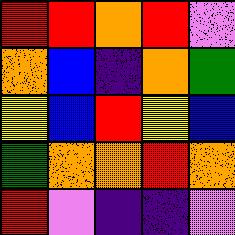[["red", "red", "orange", "red", "violet"], ["orange", "blue", "indigo", "orange", "green"], ["yellow", "blue", "red", "yellow", "blue"], ["green", "orange", "orange", "red", "orange"], ["red", "violet", "indigo", "indigo", "violet"]]